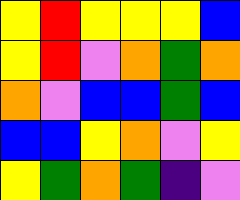[["yellow", "red", "yellow", "yellow", "yellow", "blue"], ["yellow", "red", "violet", "orange", "green", "orange"], ["orange", "violet", "blue", "blue", "green", "blue"], ["blue", "blue", "yellow", "orange", "violet", "yellow"], ["yellow", "green", "orange", "green", "indigo", "violet"]]